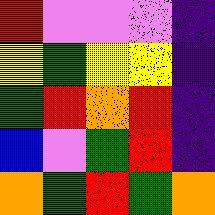[["red", "violet", "violet", "violet", "indigo"], ["yellow", "green", "yellow", "yellow", "indigo"], ["green", "red", "orange", "red", "indigo"], ["blue", "violet", "green", "red", "indigo"], ["orange", "green", "red", "green", "orange"]]